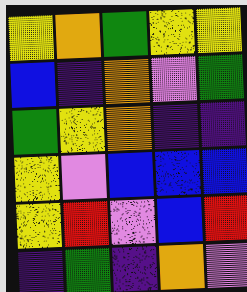[["yellow", "orange", "green", "yellow", "yellow"], ["blue", "indigo", "orange", "violet", "green"], ["green", "yellow", "orange", "indigo", "indigo"], ["yellow", "violet", "blue", "blue", "blue"], ["yellow", "red", "violet", "blue", "red"], ["indigo", "green", "indigo", "orange", "violet"]]